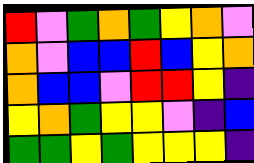[["red", "violet", "green", "orange", "green", "yellow", "orange", "violet"], ["orange", "violet", "blue", "blue", "red", "blue", "yellow", "orange"], ["orange", "blue", "blue", "violet", "red", "red", "yellow", "indigo"], ["yellow", "orange", "green", "yellow", "yellow", "violet", "indigo", "blue"], ["green", "green", "yellow", "green", "yellow", "yellow", "yellow", "indigo"]]